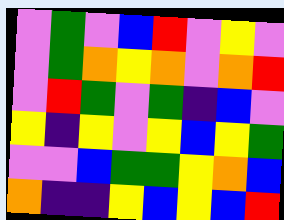[["violet", "green", "violet", "blue", "red", "violet", "yellow", "violet"], ["violet", "green", "orange", "yellow", "orange", "violet", "orange", "red"], ["violet", "red", "green", "violet", "green", "indigo", "blue", "violet"], ["yellow", "indigo", "yellow", "violet", "yellow", "blue", "yellow", "green"], ["violet", "violet", "blue", "green", "green", "yellow", "orange", "blue"], ["orange", "indigo", "indigo", "yellow", "blue", "yellow", "blue", "red"]]